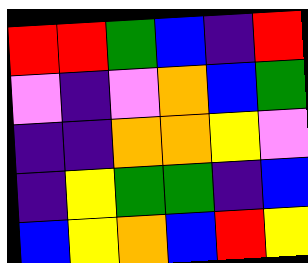[["red", "red", "green", "blue", "indigo", "red"], ["violet", "indigo", "violet", "orange", "blue", "green"], ["indigo", "indigo", "orange", "orange", "yellow", "violet"], ["indigo", "yellow", "green", "green", "indigo", "blue"], ["blue", "yellow", "orange", "blue", "red", "yellow"]]